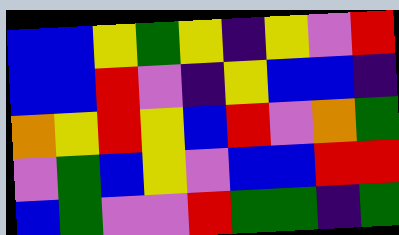[["blue", "blue", "yellow", "green", "yellow", "indigo", "yellow", "violet", "red"], ["blue", "blue", "red", "violet", "indigo", "yellow", "blue", "blue", "indigo"], ["orange", "yellow", "red", "yellow", "blue", "red", "violet", "orange", "green"], ["violet", "green", "blue", "yellow", "violet", "blue", "blue", "red", "red"], ["blue", "green", "violet", "violet", "red", "green", "green", "indigo", "green"]]